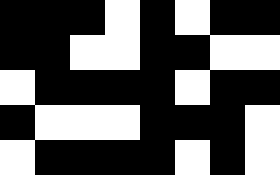[["black", "black", "black", "white", "black", "white", "black", "black"], ["black", "black", "white", "white", "black", "black", "white", "white"], ["white", "black", "black", "black", "black", "white", "black", "black"], ["black", "white", "white", "white", "black", "black", "black", "white"], ["white", "black", "black", "black", "black", "white", "black", "white"]]